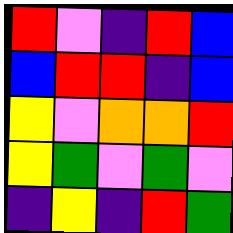[["red", "violet", "indigo", "red", "blue"], ["blue", "red", "red", "indigo", "blue"], ["yellow", "violet", "orange", "orange", "red"], ["yellow", "green", "violet", "green", "violet"], ["indigo", "yellow", "indigo", "red", "green"]]